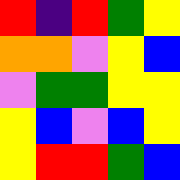[["red", "indigo", "red", "green", "yellow"], ["orange", "orange", "violet", "yellow", "blue"], ["violet", "green", "green", "yellow", "yellow"], ["yellow", "blue", "violet", "blue", "yellow"], ["yellow", "red", "red", "green", "blue"]]